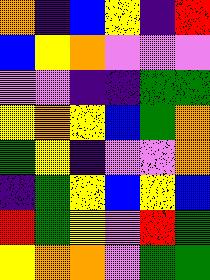[["orange", "indigo", "blue", "yellow", "indigo", "red"], ["blue", "yellow", "orange", "violet", "violet", "violet"], ["violet", "violet", "indigo", "indigo", "green", "green"], ["yellow", "orange", "yellow", "blue", "green", "orange"], ["green", "yellow", "indigo", "violet", "violet", "orange"], ["indigo", "green", "yellow", "blue", "yellow", "blue"], ["red", "green", "yellow", "violet", "red", "green"], ["yellow", "orange", "orange", "violet", "green", "green"]]